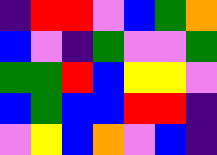[["indigo", "red", "red", "violet", "blue", "green", "orange"], ["blue", "violet", "indigo", "green", "violet", "violet", "green"], ["green", "green", "red", "blue", "yellow", "yellow", "violet"], ["blue", "green", "blue", "blue", "red", "red", "indigo"], ["violet", "yellow", "blue", "orange", "violet", "blue", "indigo"]]